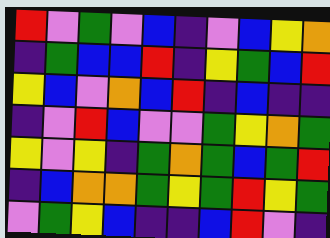[["red", "violet", "green", "violet", "blue", "indigo", "violet", "blue", "yellow", "orange"], ["indigo", "green", "blue", "blue", "red", "indigo", "yellow", "green", "blue", "red"], ["yellow", "blue", "violet", "orange", "blue", "red", "indigo", "blue", "indigo", "indigo"], ["indigo", "violet", "red", "blue", "violet", "violet", "green", "yellow", "orange", "green"], ["yellow", "violet", "yellow", "indigo", "green", "orange", "green", "blue", "green", "red"], ["indigo", "blue", "orange", "orange", "green", "yellow", "green", "red", "yellow", "green"], ["violet", "green", "yellow", "blue", "indigo", "indigo", "blue", "red", "violet", "indigo"]]